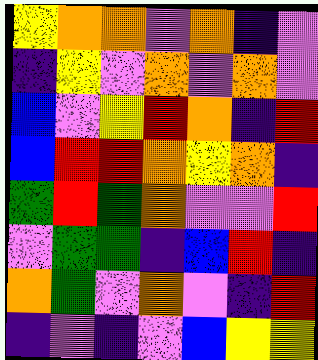[["yellow", "orange", "orange", "violet", "orange", "indigo", "violet"], ["indigo", "yellow", "violet", "orange", "violet", "orange", "violet"], ["blue", "violet", "yellow", "red", "orange", "indigo", "red"], ["blue", "red", "red", "orange", "yellow", "orange", "indigo"], ["green", "red", "green", "orange", "violet", "violet", "red"], ["violet", "green", "green", "indigo", "blue", "red", "indigo"], ["orange", "green", "violet", "orange", "violet", "indigo", "red"], ["indigo", "violet", "indigo", "violet", "blue", "yellow", "yellow"]]